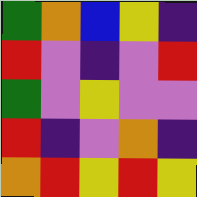[["green", "orange", "blue", "yellow", "indigo"], ["red", "violet", "indigo", "violet", "red"], ["green", "violet", "yellow", "violet", "violet"], ["red", "indigo", "violet", "orange", "indigo"], ["orange", "red", "yellow", "red", "yellow"]]